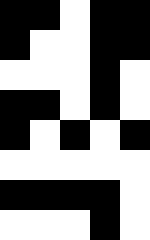[["black", "black", "white", "black", "black"], ["black", "white", "white", "black", "black"], ["white", "white", "white", "black", "white"], ["black", "black", "white", "black", "white"], ["black", "white", "black", "white", "black"], ["white", "white", "white", "white", "white"], ["black", "black", "black", "black", "white"], ["white", "white", "white", "black", "white"]]